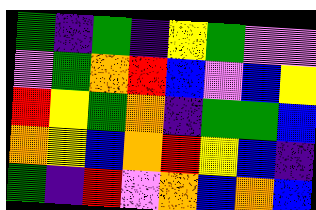[["green", "indigo", "green", "indigo", "yellow", "green", "violet", "violet"], ["violet", "green", "orange", "red", "blue", "violet", "blue", "yellow"], ["red", "yellow", "green", "orange", "indigo", "green", "green", "blue"], ["orange", "yellow", "blue", "orange", "red", "yellow", "blue", "indigo"], ["green", "indigo", "red", "violet", "orange", "blue", "orange", "blue"]]